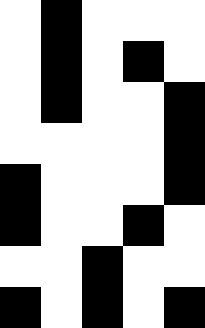[["white", "black", "white", "white", "white"], ["white", "black", "white", "black", "white"], ["white", "black", "white", "white", "black"], ["white", "white", "white", "white", "black"], ["black", "white", "white", "white", "black"], ["black", "white", "white", "black", "white"], ["white", "white", "black", "white", "white"], ["black", "white", "black", "white", "black"]]